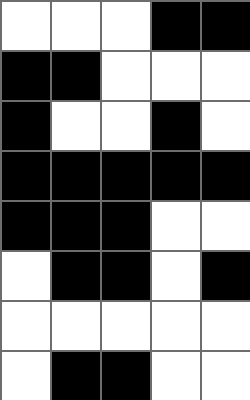[["white", "white", "white", "black", "black"], ["black", "black", "white", "white", "white"], ["black", "white", "white", "black", "white"], ["black", "black", "black", "black", "black"], ["black", "black", "black", "white", "white"], ["white", "black", "black", "white", "black"], ["white", "white", "white", "white", "white"], ["white", "black", "black", "white", "white"]]